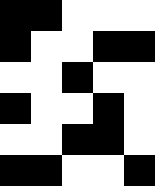[["black", "black", "white", "white", "white"], ["black", "white", "white", "black", "black"], ["white", "white", "black", "white", "white"], ["black", "white", "white", "black", "white"], ["white", "white", "black", "black", "white"], ["black", "black", "white", "white", "black"]]